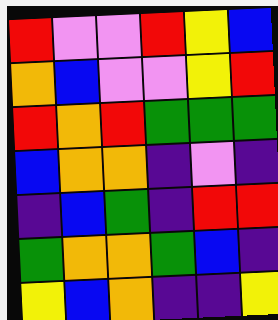[["red", "violet", "violet", "red", "yellow", "blue"], ["orange", "blue", "violet", "violet", "yellow", "red"], ["red", "orange", "red", "green", "green", "green"], ["blue", "orange", "orange", "indigo", "violet", "indigo"], ["indigo", "blue", "green", "indigo", "red", "red"], ["green", "orange", "orange", "green", "blue", "indigo"], ["yellow", "blue", "orange", "indigo", "indigo", "yellow"]]